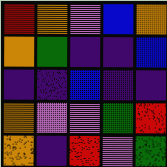[["red", "orange", "violet", "blue", "orange"], ["orange", "green", "indigo", "indigo", "blue"], ["indigo", "indigo", "blue", "indigo", "indigo"], ["orange", "violet", "violet", "green", "red"], ["orange", "indigo", "red", "violet", "green"]]